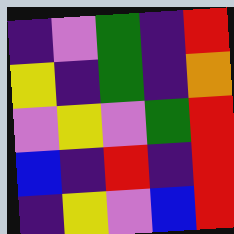[["indigo", "violet", "green", "indigo", "red"], ["yellow", "indigo", "green", "indigo", "orange"], ["violet", "yellow", "violet", "green", "red"], ["blue", "indigo", "red", "indigo", "red"], ["indigo", "yellow", "violet", "blue", "red"]]